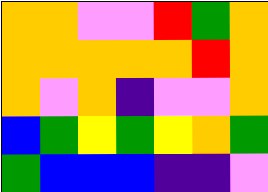[["orange", "orange", "violet", "violet", "red", "green", "orange"], ["orange", "orange", "orange", "orange", "orange", "red", "orange"], ["orange", "violet", "orange", "indigo", "violet", "violet", "orange"], ["blue", "green", "yellow", "green", "yellow", "orange", "green"], ["green", "blue", "blue", "blue", "indigo", "indigo", "violet"]]